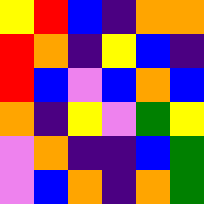[["yellow", "red", "blue", "indigo", "orange", "orange"], ["red", "orange", "indigo", "yellow", "blue", "indigo"], ["red", "blue", "violet", "blue", "orange", "blue"], ["orange", "indigo", "yellow", "violet", "green", "yellow"], ["violet", "orange", "indigo", "indigo", "blue", "green"], ["violet", "blue", "orange", "indigo", "orange", "green"]]